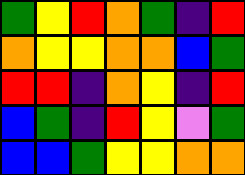[["green", "yellow", "red", "orange", "green", "indigo", "red"], ["orange", "yellow", "yellow", "orange", "orange", "blue", "green"], ["red", "red", "indigo", "orange", "yellow", "indigo", "red"], ["blue", "green", "indigo", "red", "yellow", "violet", "green"], ["blue", "blue", "green", "yellow", "yellow", "orange", "orange"]]